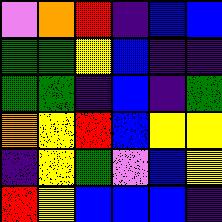[["violet", "orange", "red", "indigo", "blue", "blue"], ["green", "green", "yellow", "blue", "indigo", "indigo"], ["green", "green", "indigo", "blue", "indigo", "green"], ["orange", "yellow", "red", "blue", "yellow", "yellow"], ["indigo", "yellow", "green", "violet", "blue", "yellow"], ["red", "yellow", "blue", "blue", "blue", "indigo"]]